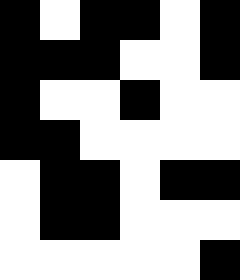[["black", "white", "black", "black", "white", "black"], ["black", "black", "black", "white", "white", "black"], ["black", "white", "white", "black", "white", "white"], ["black", "black", "white", "white", "white", "white"], ["white", "black", "black", "white", "black", "black"], ["white", "black", "black", "white", "white", "white"], ["white", "white", "white", "white", "white", "black"]]